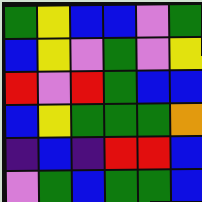[["green", "yellow", "blue", "blue", "violet", "green"], ["blue", "yellow", "violet", "green", "violet", "yellow"], ["red", "violet", "red", "green", "blue", "blue"], ["blue", "yellow", "green", "green", "green", "orange"], ["indigo", "blue", "indigo", "red", "red", "blue"], ["violet", "green", "blue", "green", "green", "blue"]]